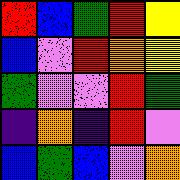[["red", "blue", "green", "red", "yellow"], ["blue", "violet", "red", "orange", "yellow"], ["green", "violet", "violet", "red", "green"], ["indigo", "orange", "indigo", "red", "violet"], ["blue", "green", "blue", "violet", "orange"]]